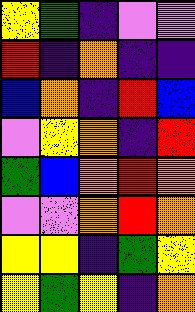[["yellow", "green", "indigo", "violet", "violet"], ["red", "indigo", "orange", "indigo", "indigo"], ["blue", "orange", "indigo", "red", "blue"], ["violet", "yellow", "orange", "indigo", "red"], ["green", "blue", "orange", "red", "orange"], ["violet", "violet", "orange", "red", "orange"], ["yellow", "yellow", "indigo", "green", "yellow"], ["yellow", "green", "yellow", "indigo", "orange"]]